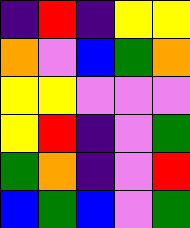[["indigo", "red", "indigo", "yellow", "yellow"], ["orange", "violet", "blue", "green", "orange"], ["yellow", "yellow", "violet", "violet", "violet"], ["yellow", "red", "indigo", "violet", "green"], ["green", "orange", "indigo", "violet", "red"], ["blue", "green", "blue", "violet", "green"]]